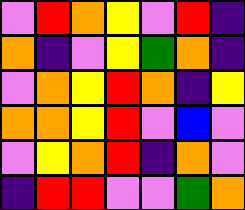[["violet", "red", "orange", "yellow", "violet", "red", "indigo"], ["orange", "indigo", "violet", "yellow", "green", "orange", "indigo"], ["violet", "orange", "yellow", "red", "orange", "indigo", "yellow"], ["orange", "orange", "yellow", "red", "violet", "blue", "violet"], ["violet", "yellow", "orange", "red", "indigo", "orange", "violet"], ["indigo", "red", "red", "violet", "violet", "green", "orange"]]